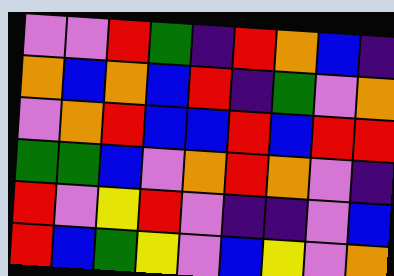[["violet", "violet", "red", "green", "indigo", "red", "orange", "blue", "indigo"], ["orange", "blue", "orange", "blue", "red", "indigo", "green", "violet", "orange"], ["violet", "orange", "red", "blue", "blue", "red", "blue", "red", "red"], ["green", "green", "blue", "violet", "orange", "red", "orange", "violet", "indigo"], ["red", "violet", "yellow", "red", "violet", "indigo", "indigo", "violet", "blue"], ["red", "blue", "green", "yellow", "violet", "blue", "yellow", "violet", "orange"]]